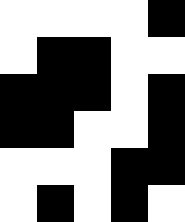[["white", "white", "white", "white", "black"], ["white", "black", "black", "white", "white"], ["black", "black", "black", "white", "black"], ["black", "black", "white", "white", "black"], ["white", "white", "white", "black", "black"], ["white", "black", "white", "black", "white"]]